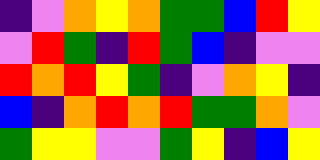[["indigo", "violet", "orange", "yellow", "orange", "green", "green", "blue", "red", "yellow"], ["violet", "red", "green", "indigo", "red", "green", "blue", "indigo", "violet", "violet"], ["red", "orange", "red", "yellow", "green", "indigo", "violet", "orange", "yellow", "indigo"], ["blue", "indigo", "orange", "red", "orange", "red", "green", "green", "orange", "violet"], ["green", "yellow", "yellow", "violet", "violet", "green", "yellow", "indigo", "blue", "yellow"]]